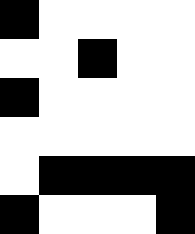[["black", "white", "white", "white", "white"], ["white", "white", "black", "white", "white"], ["black", "white", "white", "white", "white"], ["white", "white", "white", "white", "white"], ["white", "black", "black", "black", "black"], ["black", "white", "white", "white", "black"]]